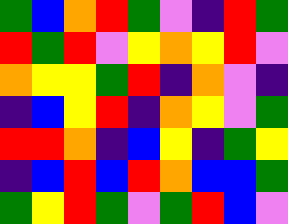[["green", "blue", "orange", "red", "green", "violet", "indigo", "red", "green"], ["red", "green", "red", "violet", "yellow", "orange", "yellow", "red", "violet"], ["orange", "yellow", "yellow", "green", "red", "indigo", "orange", "violet", "indigo"], ["indigo", "blue", "yellow", "red", "indigo", "orange", "yellow", "violet", "green"], ["red", "red", "orange", "indigo", "blue", "yellow", "indigo", "green", "yellow"], ["indigo", "blue", "red", "blue", "red", "orange", "blue", "blue", "green"], ["green", "yellow", "red", "green", "violet", "green", "red", "blue", "violet"]]